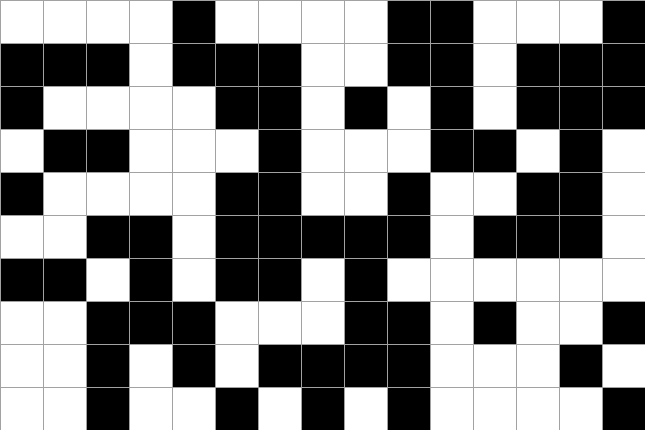[["white", "white", "white", "white", "black", "white", "white", "white", "white", "black", "black", "white", "white", "white", "black"], ["black", "black", "black", "white", "black", "black", "black", "white", "white", "black", "black", "white", "black", "black", "black"], ["black", "white", "white", "white", "white", "black", "black", "white", "black", "white", "black", "white", "black", "black", "black"], ["white", "black", "black", "white", "white", "white", "black", "white", "white", "white", "black", "black", "white", "black", "white"], ["black", "white", "white", "white", "white", "black", "black", "white", "white", "black", "white", "white", "black", "black", "white"], ["white", "white", "black", "black", "white", "black", "black", "black", "black", "black", "white", "black", "black", "black", "white"], ["black", "black", "white", "black", "white", "black", "black", "white", "black", "white", "white", "white", "white", "white", "white"], ["white", "white", "black", "black", "black", "white", "white", "white", "black", "black", "white", "black", "white", "white", "black"], ["white", "white", "black", "white", "black", "white", "black", "black", "black", "black", "white", "white", "white", "black", "white"], ["white", "white", "black", "white", "white", "black", "white", "black", "white", "black", "white", "white", "white", "white", "black"]]